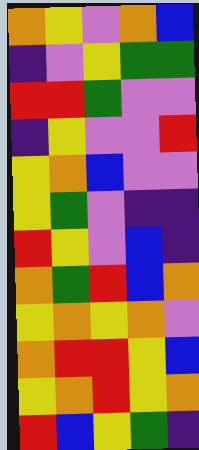[["orange", "yellow", "violet", "orange", "blue"], ["indigo", "violet", "yellow", "green", "green"], ["red", "red", "green", "violet", "violet"], ["indigo", "yellow", "violet", "violet", "red"], ["yellow", "orange", "blue", "violet", "violet"], ["yellow", "green", "violet", "indigo", "indigo"], ["red", "yellow", "violet", "blue", "indigo"], ["orange", "green", "red", "blue", "orange"], ["yellow", "orange", "yellow", "orange", "violet"], ["orange", "red", "red", "yellow", "blue"], ["yellow", "orange", "red", "yellow", "orange"], ["red", "blue", "yellow", "green", "indigo"]]